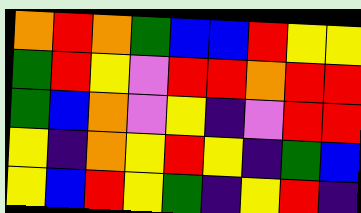[["orange", "red", "orange", "green", "blue", "blue", "red", "yellow", "yellow"], ["green", "red", "yellow", "violet", "red", "red", "orange", "red", "red"], ["green", "blue", "orange", "violet", "yellow", "indigo", "violet", "red", "red"], ["yellow", "indigo", "orange", "yellow", "red", "yellow", "indigo", "green", "blue"], ["yellow", "blue", "red", "yellow", "green", "indigo", "yellow", "red", "indigo"]]